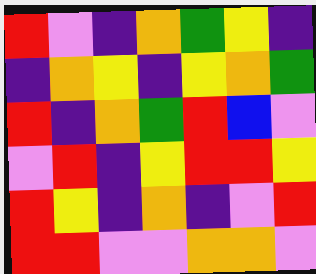[["red", "violet", "indigo", "orange", "green", "yellow", "indigo"], ["indigo", "orange", "yellow", "indigo", "yellow", "orange", "green"], ["red", "indigo", "orange", "green", "red", "blue", "violet"], ["violet", "red", "indigo", "yellow", "red", "red", "yellow"], ["red", "yellow", "indigo", "orange", "indigo", "violet", "red"], ["red", "red", "violet", "violet", "orange", "orange", "violet"]]